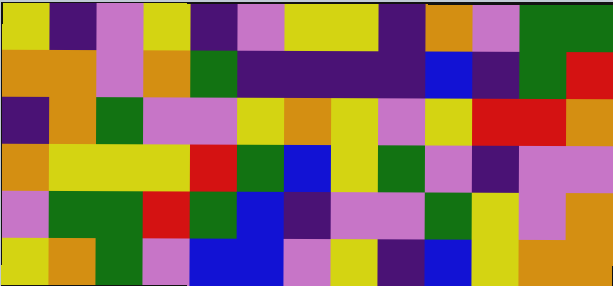[["yellow", "indigo", "violet", "yellow", "indigo", "violet", "yellow", "yellow", "indigo", "orange", "violet", "green", "green"], ["orange", "orange", "violet", "orange", "green", "indigo", "indigo", "indigo", "indigo", "blue", "indigo", "green", "red"], ["indigo", "orange", "green", "violet", "violet", "yellow", "orange", "yellow", "violet", "yellow", "red", "red", "orange"], ["orange", "yellow", "yellow", "yellow", "red", "green", "blue", "yellow", "green", "violet", "indigo", "violet", "violet"], ["violet", "green", "green", "red", "green", "blue", "indigo", "violet", "violet", "green", "yellow", "violet", "orange"], ["yellow", "orange", "green", "violet", "blue", "blue", "violet", "yellow", "indigo", "blue", "yellow", "orange", "orange"]]